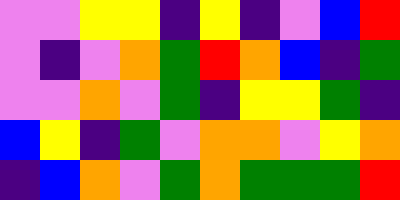[["violet", "violet", "yellow", "yellow", "indigo", "yellow", "indigo", "violet", "blue", "red"], ["violet", "indigo", "violet", "orange", "green", "red", "orange", "blue", "indigo", "green"], ["violet", "violet", "orange", "violet", "green", "indigo", "yellow", "yellow", "green", "indigo"], ["blue", "yellow", "indigo", "green", "violet", "orange", "orange", "violet", "yellow", "orange"], ["indigo", "blue", "orange", "violet", "green", "orange", "green", "green", "green", "red"]]